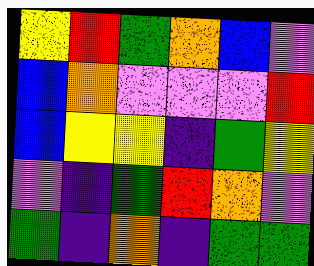[["yellow", "red", "green", "orange", "blue", "violet"], ["blue", "orange", "violet", "violet", "violet", "red"], ["blue", "yellow", "yellow", "indigo", "green", "yellow"], ["violet", "indigo", "green", "red", "orange", "violet"], ["green", "indigo", "orange", "indigo", "green", "green"]]